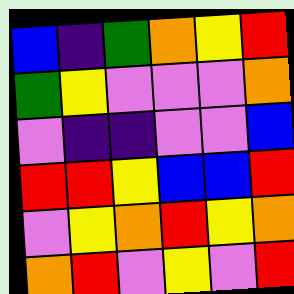[["blue", "indigo", "green", "orange", "yellow", "red"], ["green", "yellow", "violet", "violet", "violet", "orange"], ["violet", "indigo", "indigo", "violet", "violet", "blue"], ["red", "red", "yellow", "blue", "blue", "red"], ["violet", "yellow", "orange", "red", "yellow", "orange"], ["orange", "red", "violet", "yellow", "violet", "red"]]